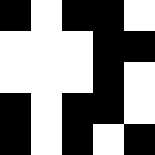[["black", "white", "black", "black", "white"], ["white", "white", "white", "black", "black"], ["white", "white", "white", "black", "white"], ["black", "white", "black", "black", "white"], ["black", "white", "black", "white", "black"]]